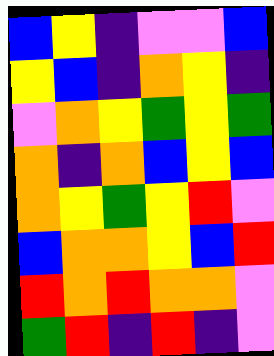[["blue", "yellow", "indigo", "violet", "violet", "blue"], ["yellow", "blue", "indigo", "orange", "yellow", "indigo"], ["violet", "orange", "yellow", "green", "yellow", "green"], ["orange", "indigo", "orange", "blue", "yellow", "blue"], ["orange", "yellow", "green", "yellow", "red", "violet"], ["blue", "orange", "orange", "yellow", "blue", "red"], ["red", "orange", "red", "orange", "orange", "violet"], ["green", "red", "indigo", "red", "indigo", "violet"]]